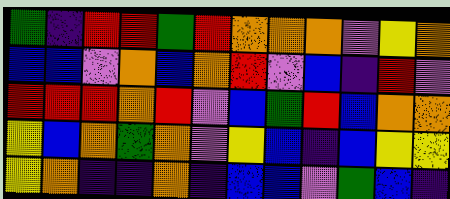[["green", "indigo", "red", "red", "green", "red", "orange", "orange", "orange", "violet", "yellow", "orange"], ["blue", "blue", "violet", "orange", "blue", "orange", "red", "violet", "blue", "indigo", "red", "violet"], ["red", "red", "red", "orange", "red", "violet", "blue", "green", "red", "blue", "orange", "orange"], ["yellow", "blue", "orange", "green", "orange", "violet", "yellow", "blue", "indigo", "blue", "yellow", "yellow"], ["yellow", "orange", "indigo", "indigo", "orange", "indigo", "blue", "blue", "violet", "green", "blue", "indigo"]]